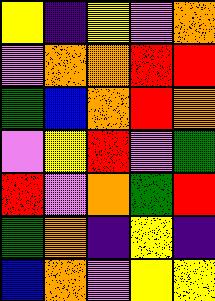[["yellow", "indigo", "yellow", "violet", "orange"], ["violet", "orange", "orange", "red", "red"], ["green", "blue", "orange", "red", "orange"], ["violet", "yellow", "red", "violet", "green"], ["red", "violet", "orange", "green", "red"], ["green", "orange", "indigo", "yellow", "indigo"], ["blue", "orange", "violet", "yellow", "yellow"]]